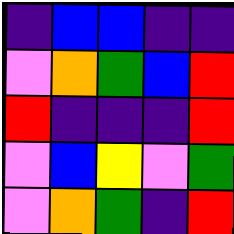[["indigo", "blue", "blue", "indigo", "indigo"], ["violet", "orange", "green", "blue", "red"], ["red", "indigo", "indigo", "indigo", "red"], ["violet", "blue", "yellow", "violet", "green"], ["violet", "orange", "green", "indigo", "red"]]